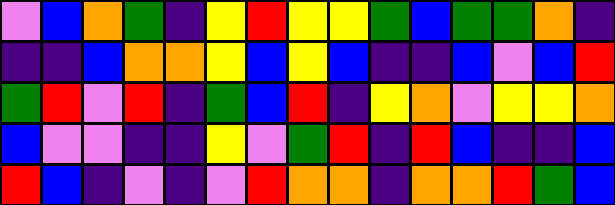[["violet", "blue", "orange", "green", "indigo", "yellow", "red", "yellow", "yellow", "green", "blue", "green", "green", "orange", "indigo"], ["indigo", "indigo", "blue", "orange", "orange", "yellow", "blue", "yellow", "blue", "indigo", "indigo", "blue", "violet", "blue", "red"], ["green", "red", "violet", "red", "indigo", "green", "blue", "red", "indigo", "yellow", "orange", "violet", "yellow", "yellow", "orange"], ["blue", "violet", "violet", "indigo", "indigo", "yellow", "violet", "green", "red", "indigo", "red", "blue", "indigo", "indigo", "blue"], ["red", "blue", "indigo", "violet", "indigo", "violet", "red", "orange", "orange", "indigo", "orange", "orange", "red", "green", "blue"]]